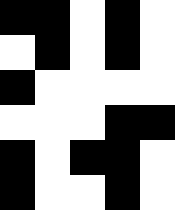[["black", "black", "white", "black", "white"], ["white", "black", "white", "black", "white"], ["black", "white", "white", "white", "white"], ["white", "white", "white", "black", "black"], ["black", "white", "black", "black", "white"], ["black", "white", "white", "black", "white"]]